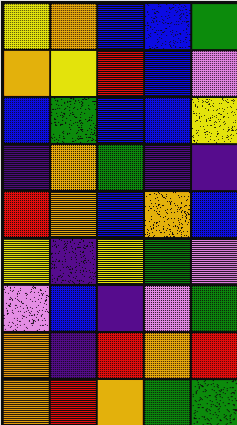[["yellow", "orange", "blue", "blue", "green"], ["orange", "yellow", "red", "blue", "violet"], ["blue", "green", "blue", "blue", "yellow"], ["indigo", "orange", "green", "indigo", "indigo"], ["red", "orange", "blue", "orange", "blue"], ["yellow", "indigo", "yellow", "green", "violet"], ["violet", "blue", "indigo", "violet", "green"], ["orange", "indigo", "red", "orange", "red"], ["orange", "red", "orange", "green", "green"]]